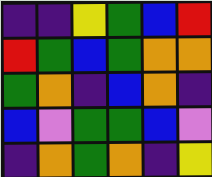[["indigo", "indigo", "yellow", "green", "blue", "red"], ["red", "green", "blue", "green", "orange", "orange"], ["green", "orange", "indigo", "blue", "orange", "indigo"], ["blue", "violet", "green", "green", "blue", "violet"], ["indigo", "orange", "green", "orange", "indigo", "yellow"]]